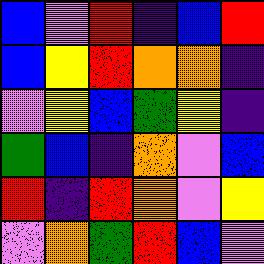[["blue", "violet", "red", "indigo", "blue", "red"], ["blue", "yellow", "red", "orange", "orange", "indigo"], ["violet", "yellow", "blue", "green", "yellow", "indigo"], ["green", "blue", "indigo", "orange", "violet", "blue"], ["red", "indigo", "red", "orange", "violet", "yellow"], ["violet", "orange", "green", "red", "blue", "violet"]]